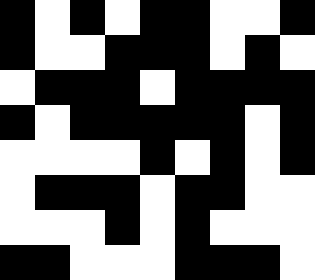[["black", "white", "black", "white", "black", "black", "white", "white", "black"], ["black", "white", "white", "black", "black", "black", "white", "black", "white"], ["white", "black", "black", "black", "white", "black", "black", "black", "black"], ["black", "white", "black", "black", "black", "black", "black", "white", "black"], ["white", "white", "white", "white", "black", "white", "black", "white", "black"], ["white", "black", "black", "black", "white", "black", "black", "white", "white"], ["white", "white", "white", "black", "white", "black", "white", "white", "white"], ["black", "black", "white", "white", "white", "black", "black", "black", "white"]]